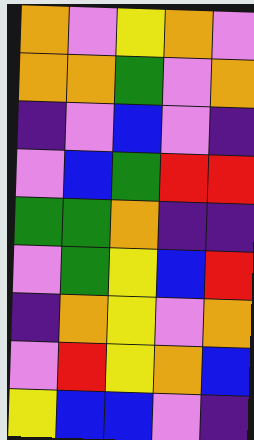[["orange", "violet", "yellow", "orange", "violet"], ["orange", "orange", "green", "violet", "orange"], ["indigo", "violet", "blue", "violet", "indigo"], ["violet", "blue", "green", "red", "red"], ["green", "green", "orange", "indigo", "indigo"], ["violet", "green", "yellow", "blue", "red"], ["indigo", "orange", "yellow", "violet", "orange"], ["violet", "red", "yellow", "orange", "blue"], ["yellow", "blue", "blue", "violet", "indigo"]]